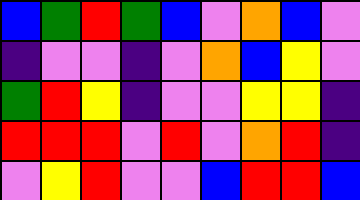[["blue", "green", "red", "green", "blue", "violet", "orange", "blue", "violet"], ["indigo", "violet", "violet", "indigo", "violet", "orange", "blue", "yellow", "violet"], ["green", "red", "yellow", "indigo", "violet", "violet", "yellow", "yellow", "indigo"], ["red", "red", "red", "violet", "red", "violet", "orange", "red", "indigo"], ["violet", "yellow", "red", "violet", "violet", "blue", "red", "red", "blue"]]